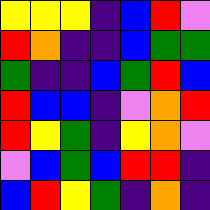[["yellow", "yellow", "yellow", "indigo", "blue", "red", "violet"], ["red", "orange", "indigo", "indigo", "blue", "green", "green"], ["green", "indigo", "indigo", "blue", "green", "red", "blue"], ["red", "blue", "blue", "indigo", "violet", "orange", "red"], ["red", "yellow", "green", "indigo", "yellow", "orange", "violet"], ["violet", "blue", "green", "blue", "red", "red", "indigo"], ["blue", "red", "yellow", "green", "indigo", "orange", "indigo"]]